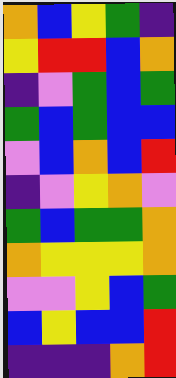[["orange", "blue", "yellow", "green", "indigo"], ["yellow", "red", "red", "blue", "orange"], ["indigo", "violet", "green", "blue", "green"], ["green", "blue", "green", "blue", "blue"], ["violet", "blue", "orange", "blue", "red"], ["indigo", "violet", "yellow", "orange", "violet"], ["green", "blue", "green", "green", "orange"], ["orange", "yellow", "yellow", "yellow", "orange"], ["violet", "violet", "yellow", "blue", "green"], ["blue", "yellow", "blue", "blue", "red"], ["indigo", "indigo", "indigo", "orange", "red"]]